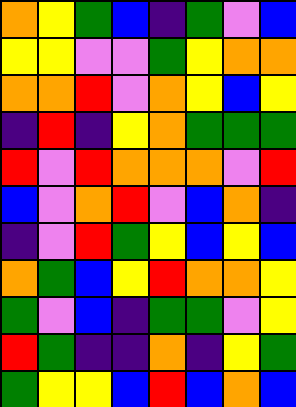[["orange", "yellow", "green", "blue", "indigo", "green", "violet", "blue"], ["yellow", "yellow", "violet", "violet", "green", "yellow", "orange", "orange"], ["orange", "orange", "red", "violet", "orange", "yellow", "blue", "yellow"], ["indigo", "red", "indigo", "yellow", "orange", "green", "green", "green"], ["red", "violet", "red", "orange", "orange", "orange", "violet", "red"], ["blue", "violet", "orange", "red", "violet", "blue", "orange", "indigo"], ["indigo", "violet", "red", "green", "yellow", "blue", "yellow", "blue"], ["orange", "green", "blue", "yellow", "red", "orange", "orange", "yellow"], ["green", "violet", "blue", "indigo", "green", "green", "violet", "yellow"], ["red", "green", "indigo", "indigo", "orange", "indigo", "yellow", "green"], ["green", "yellow", "yellow", "blue", "red", "blue", "orange", "blue"]]